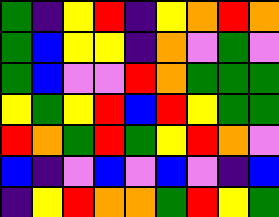[["green", "indigo", "yellow", "red", "indigo", "yellow", "orange", "red", "orange"], ["green", "blue", "yellow", "yellow", "indigo", "orange", "violet", "green", "violet"], ["green", "blue", "violet", "violet", "red", "orange", "green", "green", "green"], ["yellow", "green", "yellow", "red", "blue", "red", "yellow", "green", "green"], ["red", "orange", "green", "red", "green", "yellow", "red", "orange", "violet"], ["blue", "indigo", "violet", "blue", "violet", "blue", "violet", "indigo", "blue"], ["indigo", "yellow", "red", "orange", "orange", "green", "red", "yellow", "green"]]